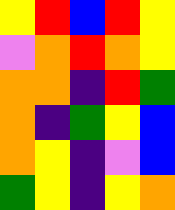[["yellow", "red", "blue", "red", "yellow"], ["violet", "orange", "red", "orange", "yellow"], ["orange", "orange", "indigo", "red", "green"], ["orange", "indigo", "green", "yellow", "blue"], ["orange", "yellow", "indigo", "violet", "blue"], ["green", "yellow", "indigo", "yellow", "orange"]]